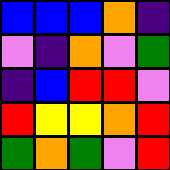[["blue", "blue", "blue", "orange", "indigo"], ["violet", "indigo", "orange", "violet", "green"], ["indigo", "blue", "red", "red", "violet"], ["red", "yellow", "yellow", "orange", "red"], ["green", "orange", "green", "violet", "red"]]